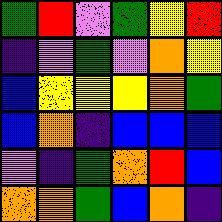[["green", "red", "violet", "green", "yellow", "red"], ["indigo", "violet", "green", "violet", "orange", "yellow"], ["blue", "yellow", "yellow", "yellow", "orange", "green"], ["blue", "orange", "indigo", "blue", "blue", "blue"], ["violet", "indigo", "green", "orange", "red", "blue"], ["orange", "orange", "green", "blue", "orange", "indigo"]]